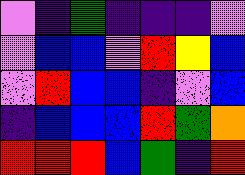[["violet", "indigo", "green", "indigo", "indigo", "indigo", "violet"], ["violet", "blue", "blue", "violet", "red", "yellow", "blue"], ["violet", "red", "blue", "blue", "indigo", "violet", "blue"], ["indigo", "blue", "blue", "blue", "red", "green", "orange"], ["red", "red", "red", "blue", "green", "indigo", "red"]]